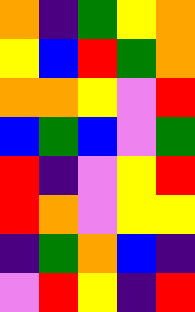[["orange", "indigo", "green", "yellow", "orange"], ["yellow", "blue", "red", "green", "orange"], ["orange", "orange", "yellow", "violet", "red"], ["blue", "green", "blue", "violet", "green"], ["red", "indigo", "violet", "yellow", "red"], ["red", "orange", "violet", "yellow", "yellow"], ["indigo", "green", "orange", "blue", "indigo"], ["violet", "red", "yellow", "indigo", "red"]]